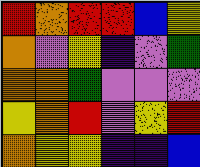[["red", "orange", "red", "red", "blue", "yellow"], ["orange", "violet", "yellow", "indigo", "violet", "green"], ["orange", "orange", "green", "violet", "violet", "violet"], ["yellow", "orange", "red", "violet", "yellow", "red"], ["orange", "yellow", "yellow", "indigo", "indigo", "blue"]]